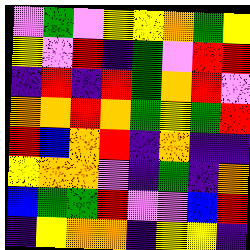[["violet", "green", "violet", "yellow", "yellow", "orange", "green", "yellow"], ["yellow", "violet", "red", "indigo", "green", "violet", "red", "red"], ["indigo", "red", "indigo", "red", "green", "orange", "red", "violet"], ["orange", "orange", "red", "orange", "green", "yellow", "green", "red"], ["red", "blue", "orange", "red", "indigo", "orange", "indigo", "indigo"], ["yellow", "orange", "orange", "violet", "indigo", "green", "indigo", "orange"], ["blue", "green", "green", "red", "violet", "violet", "blue", "red"], ["indigo", "yellow", "orange", "orange", "indigo", "yellow", "yellow", "indigo"]]